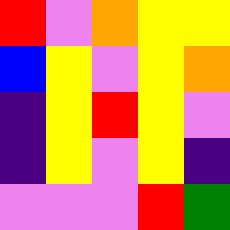[["red", "violet", "orange", "yellow", "yellow"], ["blue", "yellow", "violet", "yellow", "orange"], ["indigo", "yellow", "red", "yellow", "violet"], ["indigo", "yellow", "violet", "yellow", "indigo"], ["violet", "violet", "violet", "red", "green"]]